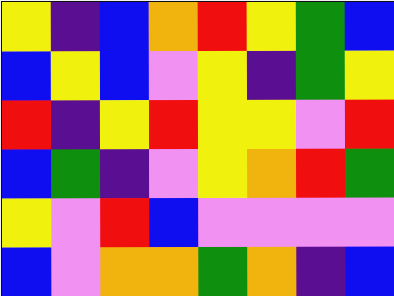[["yellow", "indigo", "blue", "orange", "red", "yellow", "green", "blue"], ["blue", "yellow", "blue", "violet", "yellow", "indigo", "green", "yellow"], ["red", "indigo", "yellow", "red", "yellow", "yellow", "violet", "red"], ["blue", "green", "indigo", "violet", "yellow", "orange", "red", "green"], ["yellow", "violet", "red", "blue", "violet", "violet", "violet", "violet"], ["blue", "violet", "orange", "orange", "green", "orange", "indigo", "blue"]]